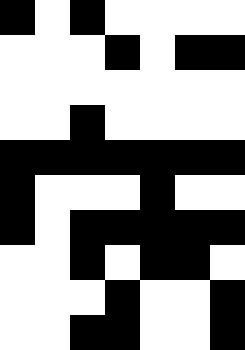[["black", "white", "black", "white", "white", "white", "white"], ["white", "white", "white", "black", "white", "black", "black"], ["white", "white", "white", "white", "white", "white", "white"], ["white", "white", "black", "white", "white", "white", "white"], ["black", "black", "black", "black", "black", "black", "black"], ["black", "white", "white", "white", "black", "white", "white"], ["black", "white", "black", "black", "black", "black", "black"], ["white", "white", "black", "white", "black", "black", "white"], ["white", "white", "white", "black", "white", "white", "black"], ["white", "white", "black", "black", "white", "white", "black"]]